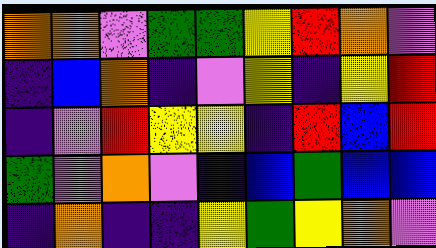[["orange", "orange", "violet", "green", "green", "yellow", "red", "orange", "violet"], ["indigo", "blue", "orange", "indigo", "violet", "yellow", "indigo", "yellow", "red"], ["indigo", "violet", "red", "yellow", "yellow", "indigo", "red", "blue", "red"], ["green", "violet", "orange", "violet", "indigo", "blue", "green", "blue", "blue"], ["indigo", "orange", "indigo", "indigo", "yellow", "green", "yellow", "orange", "violet"]]